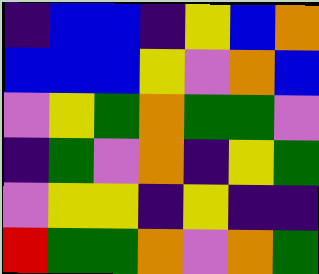[["indigo", "blue", "blue", "indigo", "yellow", "blue", "orange"], ["blue", "blue", "blue", "yellow", "violet", "orange", "blue"], ["violet", "yellow", "green", "orange", "green", "green", "violet"], ["indigo", "green", "violet", "orange", "indigo", "yellow", "green"], ["violet", "yellow", "yellow", "indigo", "yellow", "indigo", "indigo"], ["red", "green", "green", "orange", "violet", "orange", "green"]]